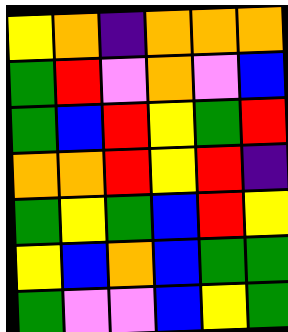[["yellow", "orange", "indigo", "orange", "orange", "orange"], ["green", "red", "violet", "orange", "violet", "blue"], ["green", "blue", "red", "yellow", "green", "red"], ["orange", "orange", "red", "yellow", "red", "indigo"], ["green", "yellow", "green", "blue", "red", "yellow"], ["yellow", "blue", "orange", "blue", "green", "green"], ["green", "violet", "violet", "blue", "yellow", "green"]]